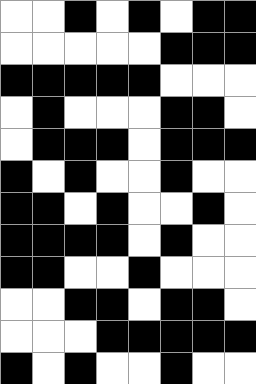[["white", "white", "black", "white", "black", "white", "black", "black"], ["white", "white", "white", "white", "white", "black", "black", "black"], ["black", "black", "black", "black", "black", "white", "white", "white"], ["white", "black", "white", "white", "white", "black", "black", "white"], ["white", "black", "black", "black", "white", "black", "black", "black"], ["black", "white", "black", "white", "white", "black", "white", "white"], ["black", "black", "white", "black", "white", "white", "black", "white"], ["black", "black", "black", "black", "white", "black", "white", "white"], ["black", "black", "white", "white", "black", "white", "white", "white"], ["white", "white", "black", "black", "white", "black", "black", "white"], ["white", "white", "white", "black", "black", "black", "black", "black"], ["black", "white", "black", "white", "white", "black", "white", "white"]]